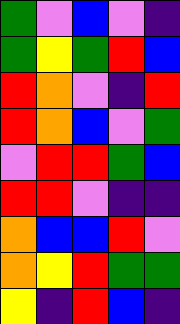[["green", "violet", "blue", "violet", "indigo"], ["green", "yellow", "green", "red", "blue"], ["red", "orange", "violet", "indigo", "red"], ["red", "orange", "blue", "violet", "green"], ["violet", "red", "red", "green", "blue"], ["red", "red", "violet", "indigo", "indigo"], ["orange", "blue", "blue", "red", "violet"], ["orange", "yellow", "red", "green", "green"], ["yellow", "indigo", "red", "blue", "indigo"]]